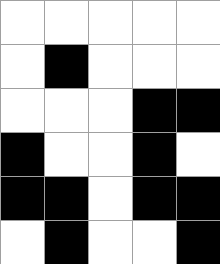[["white", "white", "white", "white", "white"], ["white", "black", "white", "white", "white"], ["white", "white", "white", "black", "black"], ["black", "white", "white", "black", "white"], ["black", "black", "white", "black", "black"], ["white", "black", "white", "white", "black"]]